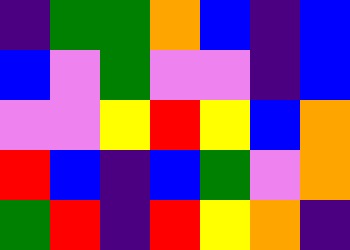[["indigo", "green", "green", "orange", "blue", "indigo", "blue"], ["blue", "violet", "green", "violet", "violet", "indigo", "blue"], ["violet", "violet", "yellow", "red", "yellow", "blue", "orange"], ["red", "blue", "indigo", "blue", "green", "violet", "orange"], ["green", "red", "indigo", "red", "yellow", "orange", "indigo"]]